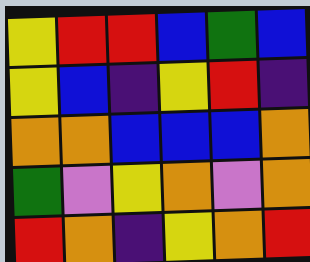[["yellow", "red", "red", "blue", "green", "blue"], ["yellow", "blue", "indigo", "yellow", "red", "indigo"], ["orange", "orange", "blue", "blue", "blue", "orange"], ["green", "violet", "yellow", "orange", "violet", "orange"], ["red", "orange", "indigo", "yellow", "orange", "red"]]